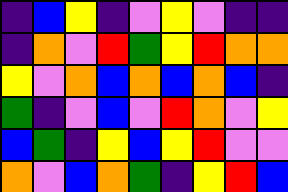[["indigo", "blue", "yellow", "indigo", "violet", "yellow", "violet", "indigo", "indigo"], ["indigo", "orange", "violet", "red", "green", "yellow", "red", "orange", "orange"], ["yellow", "violet", "orange", "blue", "orange", "blue", "orange", "blue", "indigo"], ["green", "indigo", "violet", "blue", "violet", "red", "orange", "violet", "yellow"], ["blue", "green", "indigo", "yellow", "blue", "yellow", "red", "violet", "violet"], ["orange", "violet", "blue", "orange", "green", "indigo", "yellow", "red", "blue"]]